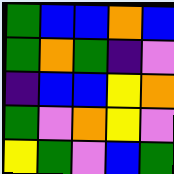[["green", "blue", "blue", "orange", "blue"], ["green", "orange", "green", "indigo", "violet"], ["indigo", "blue", "blue", "yellow", "orange"], ["green", "violet", "orange", "yellow", "violet"], ["yellow", "green", "violet", "blue", "green"]]